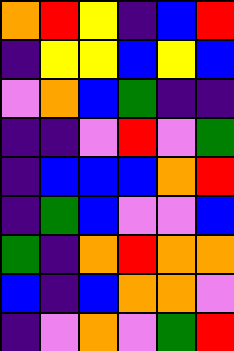[["orange", "red", "yellow", "indigo", "blue", "red"], ["indigo", "yellow", "yellow", "blue", "yellow", "blue"], ["violet", "orange", "blue", "green", "indigo", "indigo"], ["indigo", "indigo", "violet", "red", "violet", "green"], ["indigo", "blue", "blue", "blue", "orange", "red"], ["indigo", "green", "blue", "violet", "violet", "blue"], ["green", "indigo", "orange", "red", "orange", "orange"], ["blue", "indigo", "blue", "orange", "orange", "violet"], ["indigo", "violet", "orange", "violet", "green", "red"]]